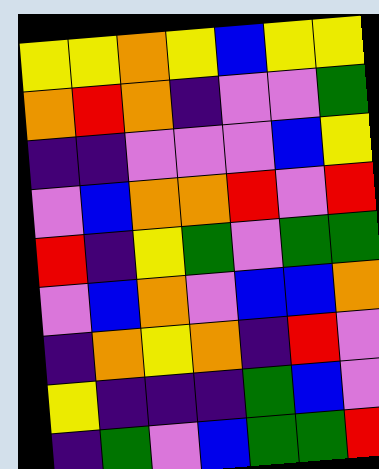[["yellow", "yellow", "orange", "yellow", "blue", "yellow", "yellow"], ["orange", "red", "orange", "indigo", "violet", "violet", "green"], ["indigo", "indigo", "violet", "violet", "violet", "blue", "yellow"], ["violet", "blue", "orange", "orange", "red", "violet", "red"], ["red", "indigo", "yellow", "green", "violet", "green", "green"], ["violet", "blue", "orange", "violet", "blue", "blue", "orange"], ["indigo", "orange", "yellow", "orange", "indigo", "red", "violet"], ["yellow", "indigo", "indigo", "indigo", "green", "blue", "violet"], ["indigo", "green", "violet", "blue", "green", "green", "red"]]